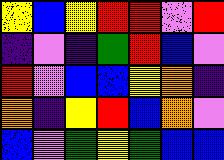[["yellow", "blue", "yellow", "red", "red", "violet", "red"], ["indigo", "violet", "indigo", "green", "red", "blue", "violet"], ["red", "violet", "blue", "blue", "yellow", "orange", "indigo"], ["orange", "indigo", "yellow", "red", "blue", "orange", "violet"], ["blue", "violet", "green", "yellow", "green", "blue", "blue"]]